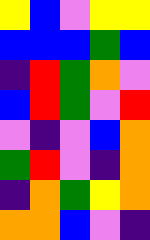[["yellow", "blue", "violet", "yellow", "yellow"], ["blue", "blue", "blue", "green", "blue"], ["indigo", "red", "green", "orange", "violet"], ["blue", "red", "green", "violet", "red"], ["violet", "indigo", "violet", "blue", "orange"], ["green", "red", "violet", "indigo", "orange"], ["indigo", "orange", "green", "yellow", "orange"], ["orange", "orange", "blue", "violet", "indigo"]]